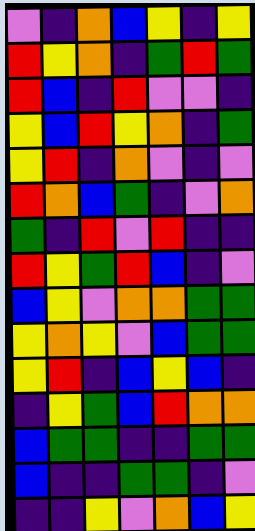[["violet", "indigo", "orange", "blue", "yellow", "indigo", "yellow"], ["red", "yellow", "orange", "indigo", "green", "red", "green"], ["red", "blue", "indigo", "red", "violet", "violet", "indigo"], ["yellow", "blue", "red", "yellow", "orange", "indigo", "green"], ["yellow", "red", "indigo", "orange", "violet", "indigo", "violet"], ["red", "orange", "blue", "green", "indigo", "violet", "orange"], ["green", "indigo", "red", "violet", "red", "indigo", "indigo"], ["red", "yellow", "green", "red", "blue", "indigo", "violet"], ["blue", "yellow", "violet", "orange", "orange", "green", "green"], ["yellow", "orange", "yellow", "violet", "blue", "green", "green"], ["yellow", "red", "indigo", "blue", "yellow", "blue", "indigo"], ["indigo", "yellow", "green", "blue", "red", "orange", "orange"], ["blue", "green", "green", "indigo", "indigo", "green", "green"], ["blue", "indigo", "indigo", "green", "green", "indigo", "violet"], ["indigo", "indigo", "yellow", "violet", "orange", "blue", "yellow"]]